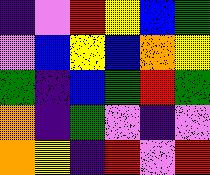[["indigo", "violet", "red", "yellow", "blue", "green"], ["violet", "blue", "yellow", "blue", "orange", "yellow"], ["green", "indigo", "blue", "green", "red", "green"], ["orange", "indigo", "green", "violet", "indigo", "violet"], ["orange", "yellow", "indigo", "red", "violet", "red"]]